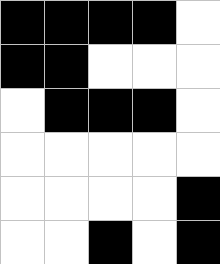[["black", "black", "black", "black", "white"], ["black", "black", "white", "white", "white"], ["white", "black", "black", "black", "white"], ["white", "white", "white", "white", "white"], ["white", "white", "white", "white", "black"], ["white", "white", "black", "white", "black"]]